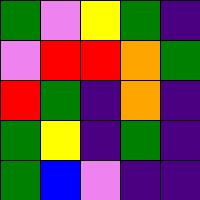[["green", "violet", "yellow", "green", "indigo"], ["violet", "red", "red", "orange", "green"], ["red", "green", "indigo", "orange", "indigo"], ["green", "yellow", "indigo", "green", "indigo"], ["green", "blue", "violet", "indigo", "indigo"]]